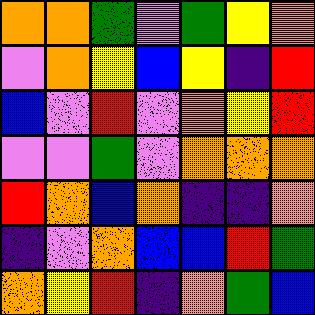[["orange", "orange", "green", "violet", "green", "yellow", "orange"], ["violet", "orange", "yellow", "blue", "yellow", "indigo", "red"], ["blue", "violet", "red", "violet", "orange", "yellow", "red"], ["violet", "violet", "green", "violet", "orange", "orange", "orange"], ["red", "orange", "blue", "orange", "indigo", "indigo", "orange"], ["indigo", "violet", "orange", "blue", "blue", "red", "green"], ["orange", "yellow", "red", "indigo", "orange", "green", "blue"]]